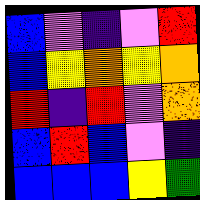[["blue", "violet", "indigo", "violet", "red"], ["blue", "yellow", "orange", "yellow", "orange"], ["red", "indigo", "red", "violet", "orange"], ["blue", "red", "blue", "violet", "indigo"], ["blue", "blue", "blue", "yellow", "green"]]